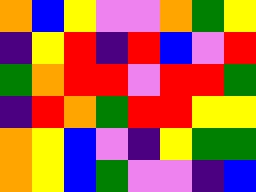[["orange", "blue", "yellow", "violet", "violet", "orange", "green", "yellow"], ["indigo", "yellow", "red", "indigo", "red", "blue", "violet", "red"], ["green", "orange", "red", "red", "violet", "red", "red", "green"], ["indigo", "red", "orange", "green", "red", "red", "yellow", "yellow"], ["orange", "yellow", "blue", "violet", "indigo", "yellow", "green", "green"], ["orange", "yellow", "blue", "green", "violet", "violet", "indigo", "blue"]]